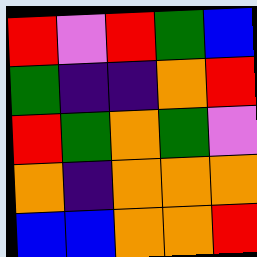[["red", "violet", "red", "green", "blue"], ["green", "indigo", "indigo", "orange", "red"], ["red", "green", "orange", "green", "violet"], ["orange", "indigo", "orange", "orange", "orange"], ["blue", "blue", "orange", "orange", "red"]]